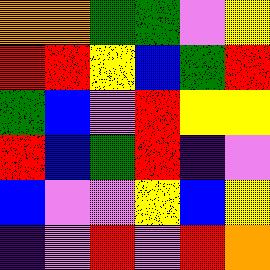[["orange", "orange", "green", "green", "violet", "yellow"], ["red", "red", "yellow", "blue", "green", "red"], ["green", "blue", "violet", "red", "yellow", "yellow"], ["red", "blue", "green", "red", "indigo", "violet"], ["blue", "violet", "violet", "yellow", "blue", "yellow"], ["indigo", "violet", "red", "violet", "red", "orange"]]